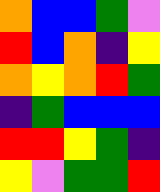[["orange", "blue", "blue", "green", "violet"], ["red", "blue", "orange", "indigo", "yellow"], ["orange", "yellow", "orange", "red", "green"], ["indigo", "green", "blue", "blue", "blue"], ["red", "red", "yellow", "green", "indigo"], ["yellow", "violet", "green", "green", "red"]]